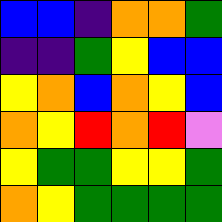[["blue", "blue", "indigo", "orange", "orange", "green"], ["indigo", "indigo", "green", "yellow", "blue", "blue"], ["yellow", "orange", "blue", "orange", "yellow", "blue"], ["orange", "yellow", "red", "orange", "red", "violet"], ["yellow", "green", "green", "yellow", "yellow", "green"], ["orange", "yellow", "green", "green", "green", "green"]]